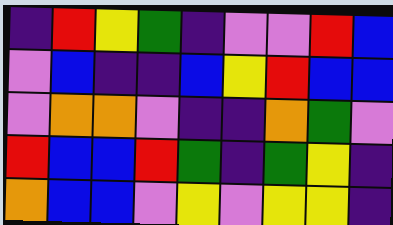[["indigo", "red", "yellow", "green", "indigo", "violet", "violet", "red", "blue"], ["violet", "blue", "indigo", "indigo", "blue", "yellow", "red", "blue", "blue"], ["violet", "orange", "orange", "violet", "indigo", "indigo", "orange", "green", "violet"], ["red", "blue", "blue", "red", "green", "indigo", "green", "yellow", "indigo"], ["orange", "blue", "blue", "violet", "yellow", "violet", "yellow", "yellow", "indigo"]]